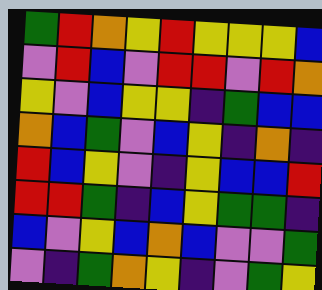[["green", "red", "orange", "yellow", "red", "yellow", "yellow", "yellow", "blue"], ["violet", "red", "blue", "violet", "red", "red", "violet", "red", "orange"], ["yellow", "violet", "blue", "yellow", "yellow", "indigo", "green", "blue", "blue"], ["orange", "blue", "green", "violet", "blue", "yellow", "indigo", "orange", "indigo"], ["red", "blue", "yellow", "violet", "indigo", "yellow", "blue", "blue", "red"], ["red", "red", "green", "indigo", "blue", "yellow", "green", "green", "indigo"], ["blue", "violet", "yellow", "blue", "orange", "blue", "violet", "violet", "green"], ["violet", "indigo", "green", "orange", "yellow", "indigo", "violet", "green", "yellow"]]